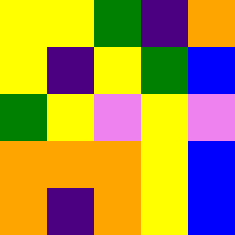[["yellow", "yellow", "green", "indigo", "orange"], ["yellow", "indigo", "yellow", "green", "blue"], ["green", "yellow", "violet", "yellow", "violet"], ["orange", "orange", "orange", "yellow", "blue"], ["orange", "indigo", "orange", "yellow", "blue"]]